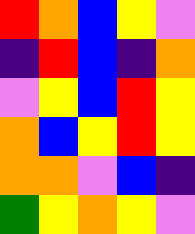[["red", "orange", "blue", "yellow", "violet"], ["indigo", "red", "blue", "indigo", "orange"], ["violet", "yellow", "blue", "red", "yellow"], ["orange", "blue", "yellow", "red", "yellow"], ["orange", "orange", "violet", "blue", "indigo"], ["green", "yellow", "orange", "yellow", "violet"]]